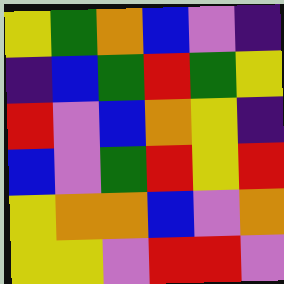[["yellow", "green", "orange", "blue", "violet", "indigo"], ["indigo", "blue", "green", "red", "green", "yellow"], ["red", "violet", "blue", "orange", "yellow", "indigo"], ["blue", "violet", "green", "red", "yellow", "red"], ["yellow", "orange", "orange", "blue", "violet", "orange"], ["yellow", "yellow", "violet", "red", "red", "violet"]]